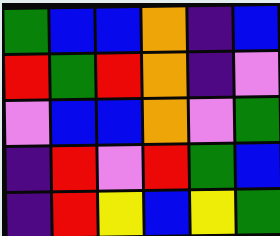[["green", "blue", "blue", "orange", "indigo", "blue"], ["red", "green", "red", "orange", "indigo", "violet"], ["violet", "blue", "blue", "orange", "violet", "green"], ["indigo", "red", "violet", "red", "green", "blue"], ["indigo", "red", "yellow", "blue", "yellow", "green"]]